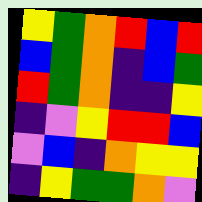[["yellow", "green", "orange", "red", "blue", "red"], ["blue", "green", "orange", "indigo", "blue", "green"], ["red", "green", "orange", "indigo", "indigo", "yellow"], ["indigo", "violet", "yellow", "red", "red", "blue"], ["violet", "blue", "indigo", "orange", "yellow", "yellow"], ["indigo", "yellow", "green", "green", "orange", "violet"]]